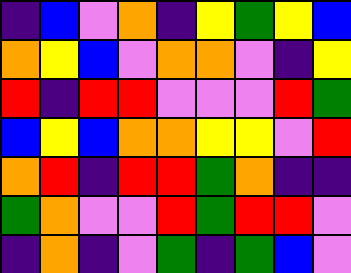[["indigo", "blue", "violet", "orange", "indigo", "yellow", "green", "yellow", "blue"], ["orange", "yellow", "blue", "violet", "orange", "orange", "violet", "indigo", "yellow"], ["red", "indigo", "red", "red", "violet", "violet", "violet", "red", "green"], ["blue", "yellow", "blue", "orange", "orange", "yellow", "yellow", "violet", "red"], ["orange", "red", "indigo", "red", "red", "green", "orange", "indigo", "indigo"], ["green", "orange", "violet", "violet", "red", "green", "red", "red", "violet"], ["indigo", "orange", "indigo", "violet", "green", "indigo", "green", "blue", "violet"]]